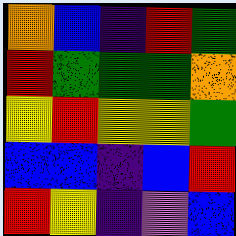[["orange", "blue", "indigo", "red", "green"], ["red", "green", "green", "green", "orange"], ["yellow", "red", "yellow", "yellow", "green"], ["blue", "blue", "indigo", "blue", "red"], ["red", "yellow", "indigo", "violet", "blue"]]